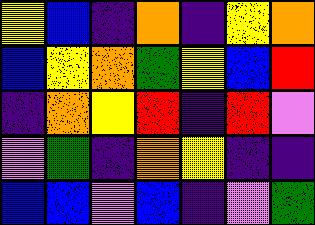[["yellow", "blue", "indigo", "orange", "indigo", "yellow", "orange"], ["blue", "yellow", "orange", "green", "yellow", "blue", "red"], ["indigo", "orange", "yellow", "red", "indigo", "red", "violet"], ["violet", "green", "indigo", "orange", "yellow", "indigo", "indigo"], ["blue", "blue", "violet", "blue", "indigo", "violet", "green"]]